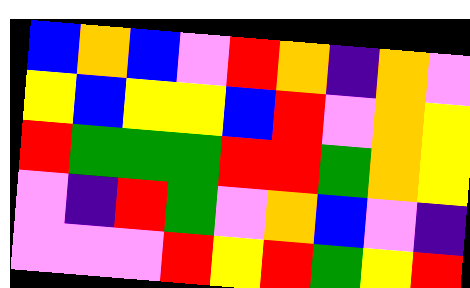[["blue", "orange", "blue", "violet", "red", "orange", "indigo", "orange", "violet"], ["yellow", "blue", "yellow", "yellow", "blue", "red", "violet", "orange", "yellow"], ["red", "green", "green", "green", "red", "red", "green", "orange", "yellow"], ["violet", "indigo", "red", "green", "violet", "orange", "blue", "violet", "indigo"], ["violet", "violet", "violet", "red", "yellow", "red", "green", "yellow", "red"]]